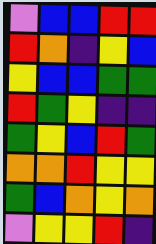[["violet", "blue", "blue", "red", "red"], ["red", "orange", "indigo", "yellow", "blue"], ["yellow", "blue", "blue", "green", "green"], ["red", "green", "yellow", "indigo", "indigo"], ["green", "yellow", "blue", "red", "green"], ["orange", "orange", "red", "yellow", "yellow"], ["green", "blue", "orange", "yellow", "orange"], ["violet", "yellow", "yellow", "red", "indigo"]]